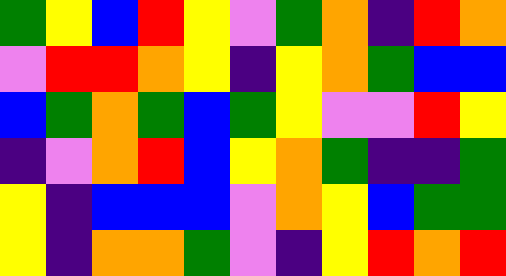[["green", "yellow", "blue", "red", "yellow", "violet", "green", "orange", "indigo", "red", "orange"], ["violet", "red", "red", "orange", "yellow", "indigo", "yellow", "orange", "green", "blue", "blue"], ["blue", "green", "orange", "green", "blue", "green", "yellow", "violet", "violet", "red", "yellow"], ["indigo", "violet", "orange", "red", "blue", "yellow", "orange", "green", "indigo", "indigo", "green"], ["yellow", "indigo", "blue", "blue", "blue", "violet", "orange", "yellow", "blue", "green", "green"], ["yellow", "indigo", "orange", "orange", "green", "violet", "indigo", "yellow", "red", "orange", "red"]]